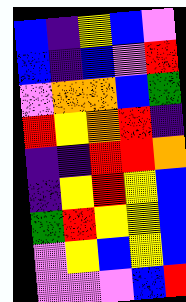[["blue", "indigo", "yellow", "blue", "violet"], ["blue", "indigo", "blue", "violet", "red"], ["violet", "orange", "orange", "blue", "green"], ["red", "yellow", "orange", "red", "indigo"], ["indigo", "indigo", "red", "red", "orange"], ["indigo", "yellow", "red", "yellow", "blue"], ["green", "red", "yellow", "yellow", "blue"], ["violet", "yellow", "blue", "yellow", "blue"], ["violet", "violet", "violet", "blue", "red"]]